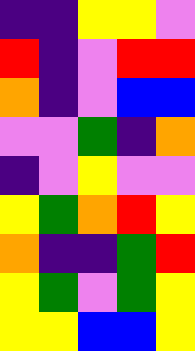[["indigo", "indigo", "yellow", "yellow", "violet"], ["red", "indigo", "violet", "red", "red"], ["orange", "indigo", "violet", "blue", "blue"], ["violet", "violet", "green", "indigo", "orange"], ["indigo", "violet", "yellow", "violet", "violet"], ["yellow", "green", "orange", "red", "yellow"], ["orange", "indigo", "indigo", "green", "red"], ["yellow", "green", "violet", "green", "yellow"], ["yellow", "yellow", "blue", "blue", "yellow"]]